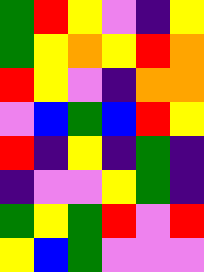[["green", "red", "yellow", "violet", "indigo", "yellow"], ["green", "yellow", "orange", "yellow", "red", "orange"], ["red", "yellow", "violet", "indigo", "orange", "orange"], ["violet", "blue", "green", "blue", "red", "yellow"], ["red", "indigo", "yellow", "indigo", "green", "indigo"], ["indigo", "violet", "violet", "yellow", "green", "indigo"], ["green", "yellow", "green", "red", "violet", "red"], ["yellow", "blue", "green", "violet", "violet", "violet"]]